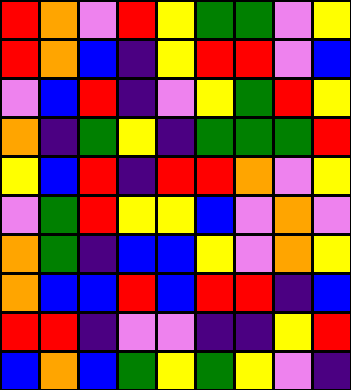[["red", "orange", "violet", "red", "yellow", "green", "green", "violet", "yellow"], ["red", "orange", "blue", "indigo", "yellow", "red", "red", "violet", "blue"], ["violet", "blue", "red", "indigo", "violet", "yellow", "green", "red", "yellow"], ["orange", "indigo", "green", "yellow", "indigo", "green", "green", "green", "red"], ["yellow", "blue", "red", "indigo", "red", "red", "orange", "violet", "yellow"], ["violet", "green", "red", "yellow", "yellow", "blue", "violet", "orange", "violet"], ["orange", "green", "indigo", "blue", "blue", "yellow", "violet", "orange", "yellow"], ["orange", "blue", "blue", "red", "blue", "red", "red", "indigo", "blue"], ["red", "red", "indigo", "violet", "violet", "indigo", "indigo", "yellow", "red"], ["blue", "orange", "blue", "green", "yellow", "green", "yellow", "violet", "indigo"]]